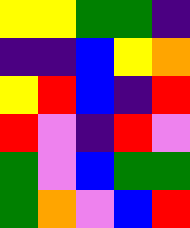[["yellow", "yellow", "green", "green", "indigo"], ["indigo", "indigo", "blue", "yellow", "orange"], ["yellow", "red", "blue", "indigo", "red"], ["red", "violet", "indigo", "red", "violet"], ["green", "violet", "blue", "green", "green"], ["green", "orange", "violet", "blue", "red"]]